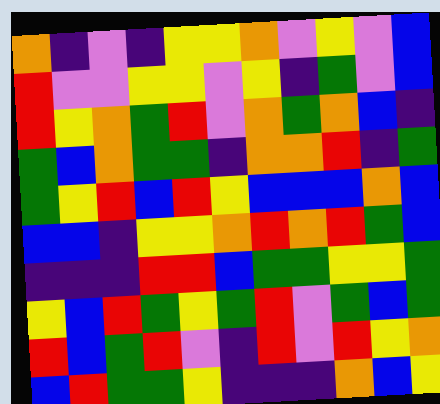[["orange", "indigo", "violet", "indigo", "yellow", "yellow", "orange", "violet", "yellow", "violet", "blue"], ["red", "violet", "violet", "yellow", "yellow", "violet", "yellow", "indigo", "green", "violet", "blue"], ["red", "yellow", "orange", "green", "red", "violet", "orange", "green", "orange", "blue", "indigo"], ["green", "blue", "orange", "green", "green", "indigo", "orange", "orange", "red", "indigo", "green"], ["green", "yellow", "red", "blue", "red", "yellow", "blue", "blue", "blue", "orange", "blue"], ["blue", "blue", "indigo", "yellow", "yellow", "orange", "red", "orange", "red", "green", "blue"], ["indigo", "indigo", "indigo", "red", "red", "blue", "green", "green", "yellow", "yellow", "green"], ["yellow", "blue", "red", "green", "yellow", "green", "red", "violet", "green", "blue", "green"], ["red", "blue", "green", "red", "violet", "indigo", "red", "violet", "red", "yellow", "orange"], ["blue", "red", "green", "green", "yellow", "indigo", "indigo", "indigo", "orange", "blue", "yellow"]]